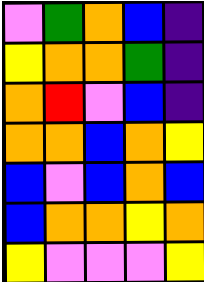[["violet", "green", "orange", "blue", "indigo"], ["yellow", "orange", "orange", "green", "indigo"], ["orange", "red", "violet", "blue", "indigo"], ["orange", "orange", "blue", "orange", "yellow"], ["blue", "violet", "blue", "orange", "blue"], ["blue", "orange", "orange", "yellow", "orange"], ["yellow", "violet", "violet", "violet", "yellow"]]